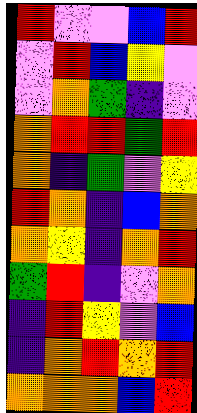[["red", "violet", "violet", "blue", "red"], ["violet", "red", "blue", "yellow", "violet"], ["violet", "orange", "green", "indigo", "violet"], ["orange", "red", "red", "green", "red"], ["orange", "indigo", "green", "violet", "yellow"], ["red", "orange", "indigo", "blue", "orange"], ["orange", "yellow", "indigo", "orange", "red"], ["green", "red", "indigo", "violet", "orange"], ["indigo", "red", "yellow", "violet", "blue"], ["indigo", "orange", "red", "orange", "red"], ["orange", "orange", "orange", "blue", "red"]]